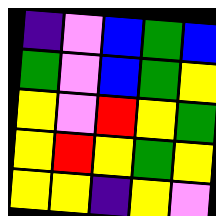[["indigo", "violet", "blue", "green", "blue"], ["green", "violet", "blue", "green", "yellow"], ["yellow", "violet", "red", "yellow", "green"], ["yellow", "red", "yellow", "green", "yellow"], ["yellow", "yellow", "indigo", "yellow", "violet"]]